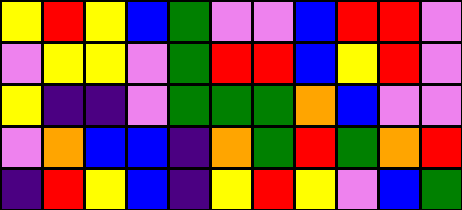[["yellow", "red", "yellow", "blue", "green", "violet", "violet", "blue", "red", "red", "violet"], ["violet", "yellow", "yellow", "violet", "green", "red", "red", "blue", "yellow", "red", "violet"], ["yellow", "indigo", "indigo", "violet", "green", "green", "green", "orange", "blue", "violet", "violet"], ["violet", "orange", "blue", "blue", "indigo", "orange", "green", "red", "green", "orange", "red"], ["indigo", "red", "yellow", "blue", "indigo", "yellow", "red", "yellow", "violet", "blue", "green"]]